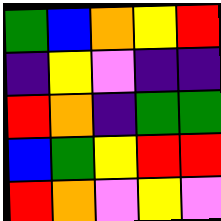[["green", "blue", "orange", "yellow", "red"], ["indigo", "yellow", "violet", "indigo", "indigo"], ["red", "orange", "indigo", "green", "green"], ["blue", "green", "yellow", "red", "red"], ["red", "orange", "violet", "yellow", "violet"]]